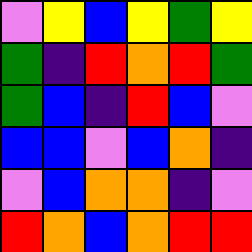[["violet", "yellow", "blue", "yellow", "green", "yellow"], ["green", "indigo", "red", "orange", "red", "green"], ["green", "blue", "indigo", "red", "blue", "violet"], ["blue", "blue", "violet", "blue", "orange", "indigo"], ["violet", "blue", "orange", "orange", "indigo", "violet"], ["red", "orange", "blue", "orange", "red", "red"]]